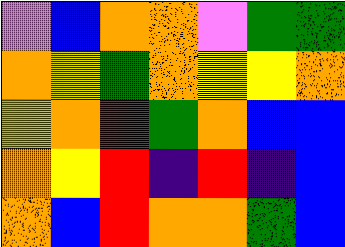[["violet", "blue", "orange", "orange", "violet", "green", "green"], ["orange", "yellow", "green", "orange", "yellow", "yellow", "orange"], ["yellow", "orange", "red", "green", "orange", "blue", "blue"], ["orange", "yellow", "red", "indigo", "red", "indigo", "blue"], ["orange", "blue", "red", "orange", "orange", "green", "blue"]]